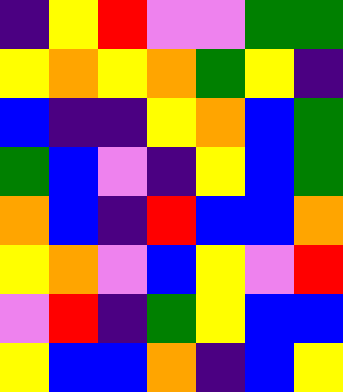[["indigo", "yellow", "red", "violet", "violet", "green", "green"], ["yellow", "orange", "yellow", "orange", "green", "yellow", "indigo"], ["blue", "indigo", "indigo", "yellow", "orange", "blue", "green"], ["green", "blue", "violet", "indigo", "yellow", "blue", "green"], ["orange", "blue", "indigo", "red", "blue", "blue", "orange"], ["yellow", "orange", "violet", "blue", "yellow", "violet", "red"], ["violet", "red", "indigo", "green", "yellow", "blue", "blue"], ["yellow", "blue", "blue", "orange", "indigo", "blue", "yellow"]]